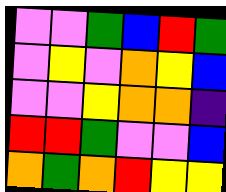[["violet", "violet", "green", "blue", "red", "green"], ["violet", "yellow", "violet", "orange", "yellow", "blue"], ["violet", "violet", "yellow", "orange", "orange", "indigo"], ["red", "red", "green", "violet", "violet", "blue"], ["orange", "green", "orange", "red", "yellow", "yellow"]]